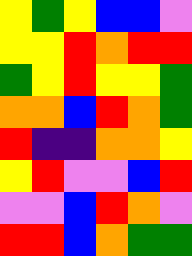[["yellow", "green", "yellow", "blue", "blue", "violet"], ["yellow", "yellow", "red", "orange", "red", "red"], ["green", "yellow", "red", "yellow", "yellow", "green"], ["orange", "orange", "blue", "red", "orange", "green"], ["red", "indigo", "indigo", "orange", "orange", "yellow"], ["yellow", "red", "violet", "violet", "blue", "red"], ["violet", "violet", "blue", "red", "orange", "violet"], ["red", "red", "blue", "orange", "green", "green"]]